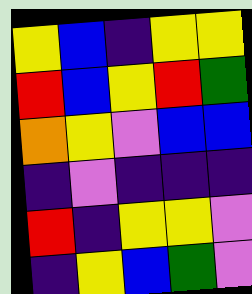[["yellow", "blue", "indigo", "yellow", "yellow"], ["red", "blue", "yellow", "red", "green"], ["orange", "yellow", "violet", "blue", "blue"], ["indigo", "violet", "indigo", "indigo", "indigo"], ["red", "indigo", "yellow", "yellow", "violet"], ["indigo", "yellow", "blue", "green", "violet"]]